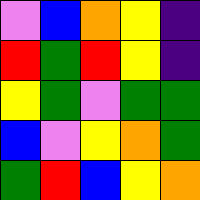[["violet", "blue", "orange", "yellow", "indigo"], ["red", "green", "red", "yellow", "indigo"], ["yellow", "green", "violet", "green", "green"], ["blue", "violet", "yellow", "orange", "green"], ["green", "red", "blue", "yellow", "orange"]]